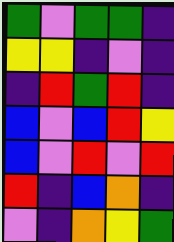[["green", "violet", "green", "green", "indigo"], ["yellow", "yellow", "indigo", "violet", "indigo"], ["indigo", "red", "green", "red", "indigo"], ["blue", "violet", "blue", "red", "yellow"], ["blue", "violet", "red", "violet", "red"], ["red", "indigo", "blue", "orange", "indigo"], ["violet", "indigo", "orange", "yellow", "green"]]